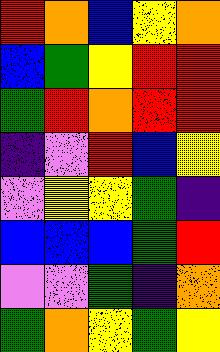[["red", "orange", "blue", "yellow", "orange"], ["blue", "green", "yellow", "red", "red"], ["green", "red", "orange", "red", "red"], ["indigo", "violet", "red", "blue", "yellow"], ["violet", "yellow", "yellow", "green", "indigo"], ["blue", "blue", "blue", "green", "red"], ["violet", "violet", "green", "indigo", "orange"], ["green", "orange", "yellow", "green", "yellow"]]